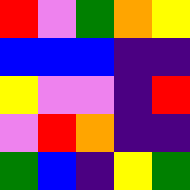[["red", "violet", "green", "orange", "yellow"], ["blue", "blue", "blue", "indigo", "indigo"], ["yellow", "violet", "violet", "indigo", "red"], ["violet", "red", "orange", "indigo", "indigo"], ["green", "blue", "indigo", "yellow", "green"]]